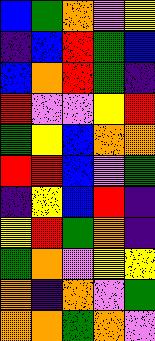[["blue", "green", "orange", "violet", "yellow"], ["indigo", "blue", "red", "green", "blue"], ["blue", "orange", "red", "green", "indigo"], ["red", "violet", "violet", "yellow", "red"], ["green", "yellow", "blue", "orange", "orange"], ["red", "red", "blue", "violet", "green"], ["indigo", "yellow", "blue", "red", "indigo"], ["yellow", "red", "green", "orange", "indigo"], ["green", "orange", "violet", "yellow", "yellow"], ["orange", "indigo", "orange", "violet", "green"], ["orange", "orange", "green", "orange", "violet"]]